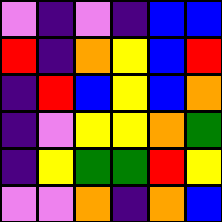[["violet", "indigo", "violet", "indigo", "blue", "blue"], ["red", "indigo", "orange", "yellow", "blue", "red"], ["indigo", "red", "blue", "yellow", "blue", "orange"], ["indigo", "violet", "yellow", "yellow", "orange", "green"], ["indigo", "yellow", "green", "green", "red", "yellow"], ["violet", "violet", "orange", "indigo", "orange", "blue"]]